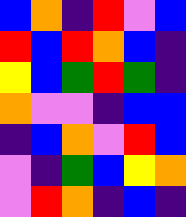[["blue", "orange", "indigo", "red", "violet", "blue"], ["red", "blue", "red", "orange", "blue", "indigo"], ["yellow", "blue", "green", "red", "green", "indigo"], ["orange", "violet", "violet", "indigo", "blue", "blue"], ["indigo", "blue", "orange", "violet", "red", "blue"], ["violet", "indigo", "green", "blue", "yellow", "orange"], ["violet", "red", "orange", "indigo", "blue", "indigo"]]